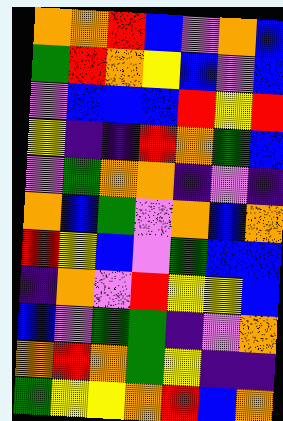[["orange", "orange", "red", "blue", "violet", "orange", "blue"], ["green", "red", "orange", "yellow", "blue", "violet", "blue"], ["violet", "blue", "blue", "blue", "red", "yellow", "red"], ["yellow", "indigo", "indigo", "red", "orange", "green", "blue"], ["violet", "green", "orange", "orange", "indigo", "violet", "indigo"], ["orange", "blue", "green", "violet", "orange", "blue", "orange"], ["red", "yellow", "blue", "violet", "green", "blue", "blue"], ["indigo", "orange", "violet", "red", "yellow", "yellow", "blue"], ["blue", "violet", "green", "green", "indigo", "violet", "orange"], ["orange", "red", "orange", "green", "yellow", "indigo", "indigo"], ["green", "yellow", "yellow", "orange", "red", "blue", "orange"]]